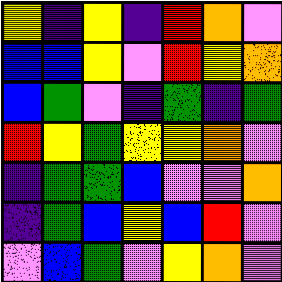[["yellow", "indigo", "yellow", "indigo", "red", "orange", "violet"], ["blue", "blue", "yellow", "violet", "red", "yellow", "orange"], ["blue", "green", "violet", "indigo", "green", "indigo", "green"], ["red", "yellow", "green", "yellow", "yellow", "orange", "violet"], ["indigo", "green", "green", "blue", "violet", "violet", "orange"], ["indigo", "green", "blue", "yellow", "blue", "red", "violet"], ["violet", "blue", "green", "violet", "yellow", "orange", "violet"]]